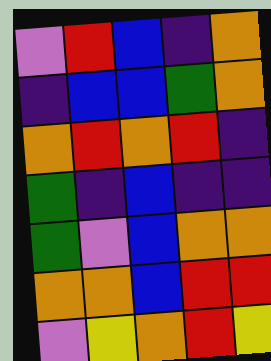[["violet", "red", "blue", "indigo", "orange"], ["indigo", "blue", "blue", "green", "orange"], ["orange", "red", "orange", "red", "indigo"], ["green", "indigo", "blue", "indigo", "indigo"], ["green", "violet", "blue", "orange", "orange"], ["orange", "orange", "blue", "red", "red"], ["violet", "yellow", "orange", "red", "yellow"]]